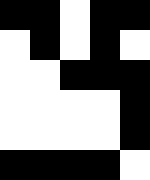[["black", "black", "white", "black", "black"], ["white", "black", "white", "black", "white"], ["white", "white", "black", "black", "black"], ["white", "white", "white", "white", "black"], ["white", "white", "white", "white", "black"], ["black", "black", "black", "black", "white"]]